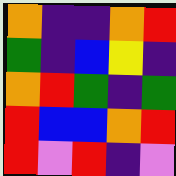[["orange", "indigo", "indigo", "orange", "red"], ["green", "indigo", "blue", "yellow", "indigo"], ["orange", "red", "green", "indigo", "green"], ["red", "blue", "blue", "orange", "red"], ["red", "violet", "red", "indigo", "violet"]]